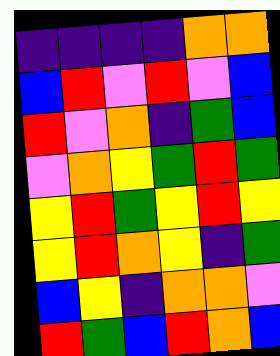[["indigo", "indigo", "indigo", "indigo", "orange", "orange"], ["blue", "red", "violet", "red", "violet", "blue"], ["red", "violet", "orange", "indigo", "green", "blue"], ["violet", "orange", "yellow", "green", "red", "green"], ["yellow", "red", "green", "yellow", "red", "yellow"], ["yellow", "red", "orange", "yellow", "indigo", "green"], ["blue", "yellow", "indigo", "orange", "orange", "violet"], ["red", "green", "blue", "red", "orange", "blue"]]